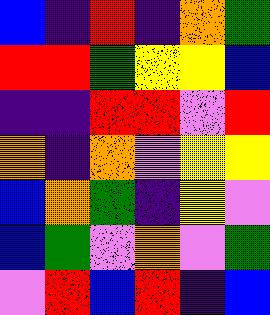[["blue", "indigo", "red", "indigo", "orange", "green"], ["red", "red", "green", "yellow", "yellow", "blue"], ["indigo", "indigo", "red", "red", "violet", "red"], ["orange", "indigo", "orange", "violet", "yellow", "yellow"], ["blue", "orange", "green", "indigo", "yellow", "violet"], ["blue", "green", "violet", "orange", "violet", "green"], ["violet", "red", "blue", "red", "indigo", "blue"]]